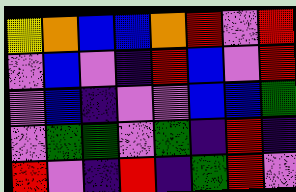[["yellow", "orange", "blue", "blue", "orange", "red", "violet", "red"], ["violet", "blue", "violet", "indigo", "red", "blue", "violet", "red"], ["violet", "blue", "indigo", "violet", "violet", "blue", "blue", "green"], ["violet", "green", "green", "violet", "green", "indigo", "red", "indigo"], ["red", "violet", "indigo", "red", "indigo", "green", "red", "violet"]]